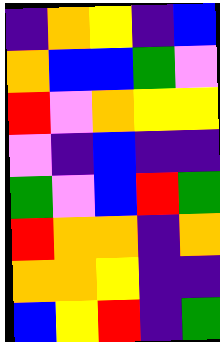[["indigo", "orange", "yellow", "indigo", "blue"], ["orange", "blue", "blue", "green", "violet"], ["red", "violet", "orange", "yellow", "yellow"], ["violet", "indigo", "blue", "indigo", "indigo"], ["green", "violet", "blue", "red", "green"], ["red", "orange", "orange", "indigo", "orange"], ["orange", "orange", "yellow", "indigo", "indigo"], ["blue", "yellow", "red", "indigo", "green"]]